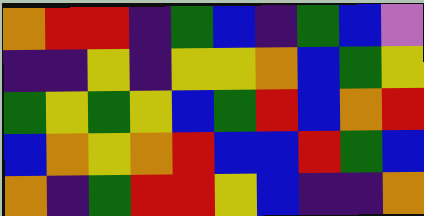[["orange", "red", "red", "indigo", "green", "blue", "indigo", "green", "blue", "violet"], ["indigo", "indigo", "yellow", "indigo", "yellow", "yellow", "orange", "blue", "green", "yellow"], ["green", "yellow", "green", "yellow", "blue", "green", "red", "blue", "orange", "red"], ["blue", "orange", "yellow", "orange", "red", "blue", "blue", "red", "green", "blue"], ["orange", "indigo", "green", "red", "red", "yellow", "blue", "indigo", "indigo", "orange"]]